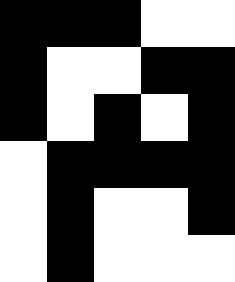[["black", "black", "black", "white", "white"], ["black", "white", "white", "black", "black"], ["black", "white", "black", "white", "black"], ["white", "black", "black", "black", "black"], ["white", "black", "white", "white", "black"], ["white", "black", "white", "white", "white"]]